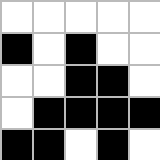[["white", "white", "white", "white", "white"], ["black", "white", "black", "white", "white"], ["white", "white", "black", "black", "white"], ["white", "black", "black", "black", "black"], ["black", "black", "white", "black", "white"]]